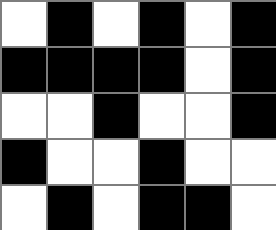[["white", "black", "white", "black", "white", "black"], ["black", "black", "black", "black", "white", "black"], ["white", "white", "black", "white", "white", "black"], ["black", "white", "white", "black", "white", "white"], ["white", "black", "white", "black", "black", "white"]]